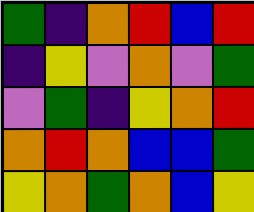[["green", "indigo", "orange", "red", "blue", "red"], ["indigo", "yellow", "violet", "orange", "violet", "green"], ["violet", "green", "indigo", "yellow", "orange", "red"], ["orange", "red", "orange", "blue", "blue", "green"], ["yellow", "orange", "green", "orange", "blue", "yellow"]]